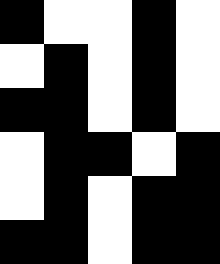[["black", "white", "white", "black", "white"], ["white", "black", "white", "black", "white"], ["black", "black", "white", "black", "white"], ["white", "black", "black", "white", "black"], ["white", "black", "white", "black", "black"], ["black", "black", "white", "black", "black"]]